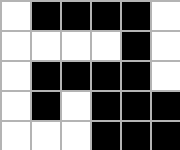[["white", "black", "black", "black", "black", "white"], ["white", "white", "white", "white", "black", "white"], ["white", "black", "black", "black", "black", "white"], ["white", "black", "white", "black", "black", "black"], ["white", "white", "white", "black", "black", "black"]]